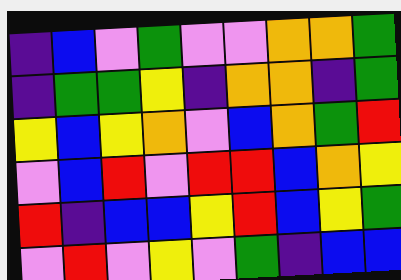[["indigo", "blue", "violet", "green", "violet", "violet", "orange", "orange", "green"], ["indigo", "green", "green", "yellow", "indigo", "orange", "orange", "indigo", "green"], ["yellow", "blue", "yellow", "orange", "violet", "blue", "orange", "green", "red"], ["violet", "blue", "red", "violet", "red", "red", "blue", "orange", "yellow"], ["red", "indigo", "blue", "blue", "yellow", "red", "blue", "yellow", "green"], ["violet", "red", "violet", "yellow", "violet", "green", "indigo", "blue", "blue"]]